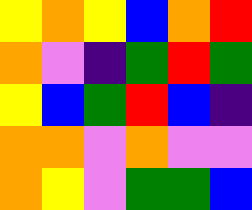[["yellow", "orange", "yellow", "blue", "orange", "red"], ["orange", "violet", "indigo", "green", "red", "green"], ["yellow", "blue", "green", "red", "blue", "indigo"], ["orange", "orange", "violet", "orange", "violet", "violet"], ["orange", "yellow", "violet", "green", "green", "blue"]]